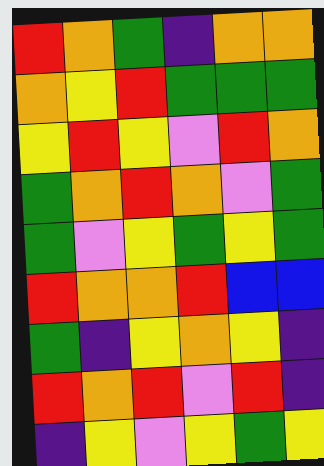[["red", "orange", "green", "indigo", "orange", "orange"], ["orange", "yellow", "red", "green", "green", "green"], ["yellow", "red", "yellow", "violet", "red", "orange"], ["green", "orange", "red", "orange", "violet", "green"], ["green", "violet", "yellow", "green", "yellow", "green"], ["red", "orange", "orange", "red", "blue", "blue"], ["green", "indigo", "yellow", "orange", "yellow", "indigo"], ["red", "orange", "red", "violet", "red", "indigo"], ["indigo", "yellow", "violet", "yellow", "green", "yellow"]]